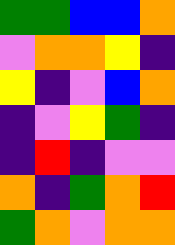[["green", "green", "blue", "blue", "orange"], ["violet", "orange", "orange", "yellow", "indigo"], ["yellow", "indigo", "violet", "blue", "orange"], ["indigo", "violet", "yellow", "green", "indigo"], ["indigo", "red", "indigo", "violet", "violet"], ["orange", "indigo", "green", "orange", "red"], ["green", "orange", "violet", "orange", "orange"]]